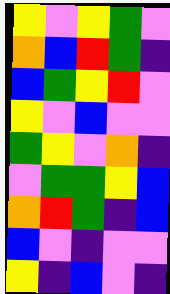[["yellow", "violet", "yellow", "green", "violet"], ["orange", "blue", "red", "green", "indigo"], ["blue", "green", "yellow", "red", "violet"], ["yellow", "violet", "blue", "violet", "violet"], ["green", "yellow", "violet", "orange", "indigo"], ["violet", "green", "green", "yellow", "blue"], ["orange", "red", "green", "indigo", "blue"], ["blue", "violet", "indigo", "violet", "violet"], ["yellow", "indigo", "blue", "violet", "indigo"]]